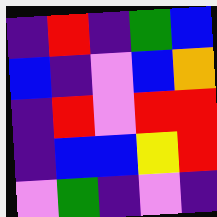[["indigo", "red", "indigo", "green", "blue"], ["blue", "indigo", "violet", "blue", "orange"], ["indigo", "red", "violet", "red", "red"], ["indigo", "blue", "blue", "yellow", "red"], ["violet", "green", "indigo", "violet", "indigo"]]